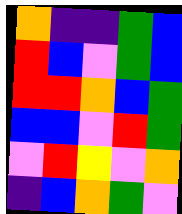[["orange", "indigo", "indigo", "green", "blue"], ["red", "blue", "violet", "green", "blue"], ["red", "red", "orange", "blue", "green"], ["blue", "blue", "violet", "red", "green"], ["violet", "red", "yellow", "violet", "orange"], ["indigo", "blue", "orange", "green", "violet"]]